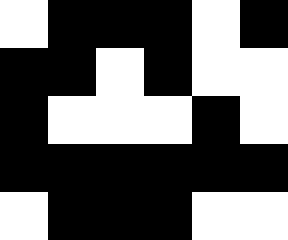[["white", "black", "black", "black", "white", "black"], ["black", "black", "white", "black", "white", "white"], ["black", "white", "white", "white", "black", "white"], ["black", "black", "black", "black", "black", "black"], ["white", "black", "black", "black", "white", "white"]]